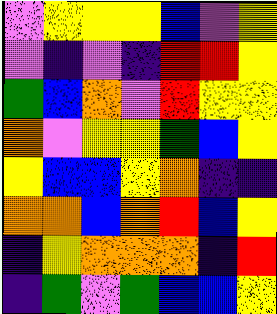[["violet", "yellow", "yellow", "yellow", "blue", "violet", "yellow"], ["violet", "indigo", "violet", "indigo", "red", "red", "yellow"], ["green", "blue", "orange", "violet", "red", "yellow", "yellow"], ["orange", "violet", "yellow", "yellow", "green", "blue", "yellow"], ["yellow", "blue", "blue", "yellow", "orange", "indigo", "indigo"], ["orange", "orange", "blue", "orange", "red", "blue", "yellow"], ["indigo", "yellow", "orange", "orange", "orange", "indigo", "red"], ["indigo", "green", "violet", "green", "blue", "blue", "yellow"]]